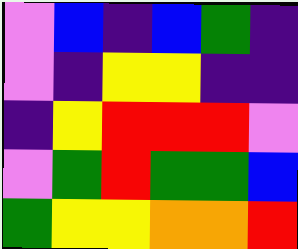[["violet", "blue", "indigo", "blue", "green", "indigo"], ["violet", "indigo", "yellow", "yellow", "indigo", "indigo"], ["indigo", "yellow", "red", "red", "red", "violet"], ["violet", "green", "red", "green", "green", "blue"], ["green", "yellow", "yellow", "orange", "orange", "red"]]